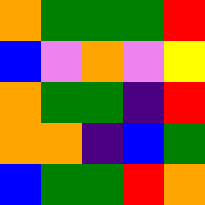[["orange", "green", "green", "green", "red"], ["blue", "violet", "orange", "violet", "yellow"], ["orange", "green", "green", "indigo", "red"], ["orange", "orange", "indigo", "blue", "green"], ["blue", "green", "green", "red", "orange"]]